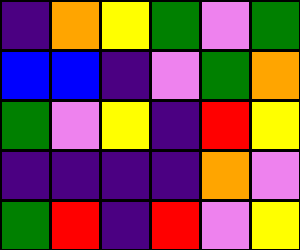[["indigo", "orange", "yellow", "green", "violet", "green"], ["blue", "blue", "indigo", "violet", "green", "orange"], ["green", "violet", "yellow", "indigo", "red", "yellow"], ["indigo", "indigo", "indigo", "indigo", "orange", "violet"], ["green", "red", "indigo", "red", "violet", "yellow"]]